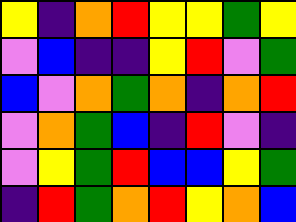[["yellow", "indigo", "orange", "red", "yellow", "yellow", "green", "yellow"], ["violet", "blue", "indigo", "indigo", "yellow", "red", "violet", "green"], ["blue", "violet", "orange", "green", "orange", "indigo", "orange", "red"], ["violet", "orange", "green", "blue", "indigo", "red", "violet", "indigo"], ["violet", "yellow", "green", "red", "blue", "blue", "yellow", "green"], ["indigo", "red", "green", "orange", "red", "yellow", "orange", "blue"]]